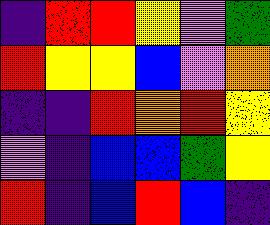[["indigo", "red", "red", "yellow", "violet", "green"], ["red", "yellow", "yellow", "blue", "violet", "orange"], ["indigo", "indigo", "red", "orange", "red", "yellow"], ["violet", "indigo", "blue", "blue", "green", "yellow"], ["red", "indigo", "blue", "red", "blue", "indigo"]]